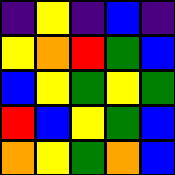[["indigo", "yellow", "indigo", "blue", "indigo"], ["yellow", "orange", "red", "green", "blue"], ["blue", "yellow", "green", "yellow", "green"], ["red", "blue", "yellow", "green", "blue"], ["orange", "yellow", "green", "orange", "blue"]]